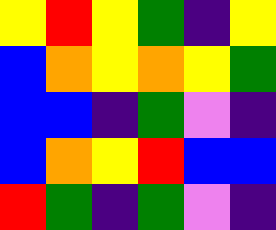[["yellow", "red", "yellow", "green", "indigo", "yellow"], ["blue", "orange", "yellow", "orange", "yellow", "green"], ["blue", "blue", "indigo", "green", "violet", "indigo"], ["blue", "orange", "yellow", "red", "blue", "blue"], ["red", "green", "indigo", "green", "violet", "indigo"]]